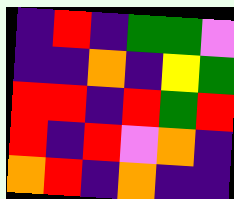[["indigo", "red", "indigo", "green", "green", "violet"], ["indigo", "indigo", "orange", "indigo", "yellow", "green"], ["red", "red", "indigo", "red", "green", "red"], ["red", "indigo", "red", "violet", "orange", "indigo"], ["orange", "red", "indigo", "orange", "indigo", "indigo"]]